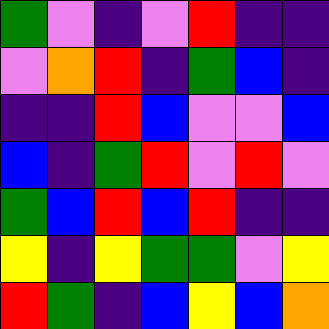[["green", "violet", "indigo", "violet", "red", "indigo", "indigo"], ["violet", "orange", "red", "indigo", "green", "blue", "indigo"], ["indigo", "indigo", "red", "blue", "violet", "violet", "blue"], ["blue", "indigo", "green", "red", "violet", "red", "violet"], ["green", "blue", "red", "blue", "red", "indigo", "indigo"], ["yellow", "indigo", "yellow", "green", "green", "violet", "yellow"], ["red", "green", "indigo", "blue", "yellow", "blue", "orange"]]